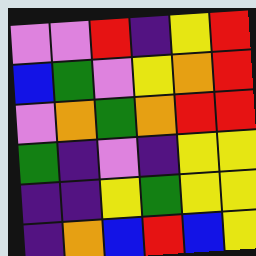[["violet", "violet", "red", "indigo", "yellow", "red"], ["blue", "green", "violet", "yellow", "orange", "red"], ["violet", "orange", "green", "orange", "red", "red"], ["green", "indigo", "violet", "indigo", "yellow", "yellow"], ["indigo", "indigo", "yellow", "green", "yellow", "yellow"], ["indigo", "orange", "blue", "red", "blue", "yellow"]]